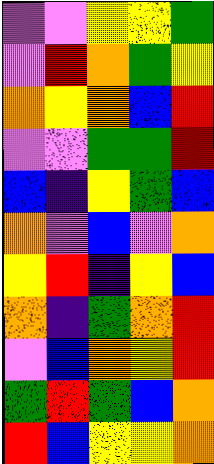[["violet", "violet", "yellow", "yellow", "green"], ["violet", "red", "orange", "green", "yellow"], ["orange", "yellow", "orange", "blue", "red"], ["violet", "violet", "green", "green", "red"], ["blue", "indigo", "yellow", "green", "blue"], ["orange", "violet", "blue", "violet", "orange"], ["yellow", "red", "indigo", "yellow", "blue"], ["orange", "indigo", "green", "orange", "red"], ["violet", "blue", "orange", "yellow", "red"], ["green", "red", "green", "blue", "orange"], ["red", "blue", "yellow", "yellow", "orange"]]